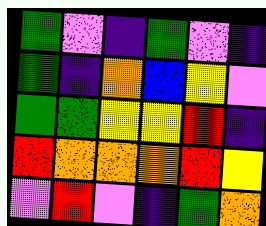[["green", "violet", "indigo", "green", "violet", "indigo"], ["green", "indigo", "orange", "blue", "yellow", "violet"], ["green", "green", "yellow", "yellow", "red", "indigo"], ["red", "orange", "orange", "orange", "red", "yellow"], ["violet", "red", "violet", "indigo", "green", "orange"]]